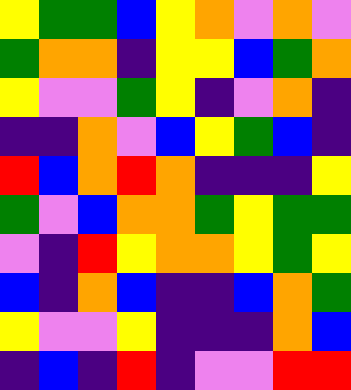[["yellow", "green", "green", "blue", "yellow", "orange", "violet", "orange", "violet"], ["green", "orange", "orange", "indigo", "yellow", "yellow", "blue", "green", "orange"], ["yellow", "violet", "violet", "green", "yellow", "indigo", "violet", "orange", "indigo"], ["indigo", "indigo", "orange", "violet", "blue", "yellow", "green", "blue", "indigo"], ["red", "blue", "orange", "red", "orange", "indigo", "indigo", "indigo", "yellow"], ["green", "violet", "blue", "orange", "orange", "green", "yellow", "green", "green"], ["violet", "indigo", "red", "yellow", "orange", "orange", "yellow", "green", "yellow"], ["blue", "indigo", "orange", "blue", "indigo", "indigo", "blue", "orange", "green"], ["yellow", "violet", "violet", "yellow", "indigo", "indigo", "indigo", "orange", "blue"], ["indigo", "blue", "indigo", "red", "indigo", "violet", "violet", "red", "red"]]